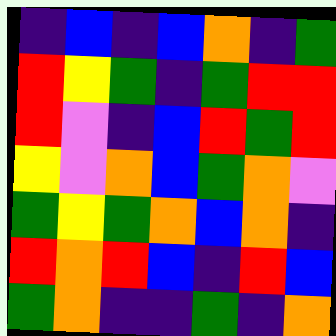[["indigo", "blue", "indigo", "blue", "orange", "indigo", "green"], ["red", "yellow", "green", "indigo", "green", "red", "red"], ["red", "violet", "indigo", "blue", "red", "green", "red"], ["yellow", "violet", "orange", "blue", "green", "orange", "violet"], ["green", "yellow", "green", "orange", "blue", "orange", "indigo"], ["red", "orange", "red", "blue", "indigo", "red", "blue"], ["green", "orange", "indigo", "indigo", "green", "indigo", "orange"]]